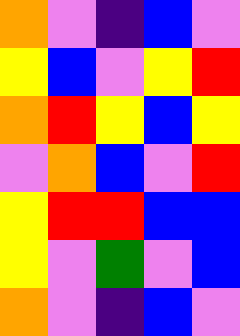[["orange", "violet", "indigo", "blue", "violet"], ["yellow", "blue", "violet", "yellow", "red"], ["orange", "red", "yellow", "blue", "yellow"], ["violet", "orange", "blue", "violet", "red"], ["yellow", "red", "red", "blue", "blue"], ["yellow", "violet", "green", "violet", "blue"], ["orange", "violet", "indigo", "blue", "violet"]]